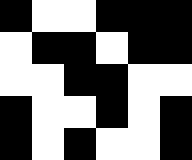[["black", "white", "white", "black", "black", "black"], ["white", "black", "black", "white", "black", "black"], ["white", "white", "black", "black", "white", "white"], ["black", "white", "white", "black", "white", "black"], ["black", "white", "black", "white", "white", "black"]]